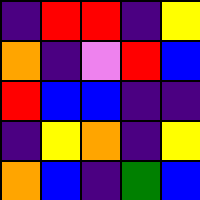[["indigo", "red", "red", "indigo", "yellow"], ["orange", "indigo", "violet", "red", "blue"], ["red", "blue", "blue", "indigo", "indigo"], ["indigo", "yellow", "orange", "indigo", "yellow"], ["orange", "blue", "indigo", "green", "blue"]]